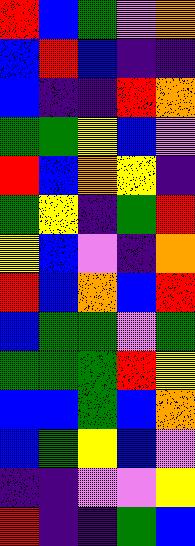[["red", "blue", "green", "violet", "orange"], ["blue", "red", "blue", "indigo", "indigo"], ["blue", "indigo", "indigo", "red", "orange"], ["green", "green", "yellow", "blue", "violet"], ["red", "blue", "orange", "yellow", "indigo"], ["green", "yellow", "indigo", "green", "red"], ["yellow", "blue", "violet", "indigo", "orange"], ["red", "blue", "orange", "blue", "red"], ["blue", "green", "green", "violet", "green"], ["green", "green", "green", "red", "yellow"], ["blue", "blue", "green", "blue", "orange"], ["blue", "green", "yellow", "blue", "violet"], ["indigo", "indigo", "violet", "violet", "yellow"], ["red", "indigo", "indigo", "green", "blue"]]